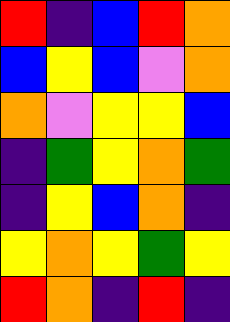[["red", "indigo", "blue", "red", "orange"], ["blue", "yellow", "blue", "violet", "orange"], ["orange", "violet", "yellow", "yellow", "blue"], ["indigo", "green", "yellow", "orange", "green"], ["indigo", "yellow", "blue", "orange", "indigo"], ["yellow", "orange", "yellow", "green", "yellow"], ["red", "orange", "indigo", "red", "indigo"]]